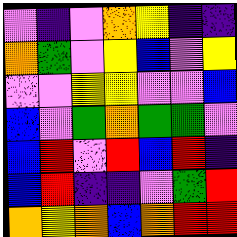[["violet", "indigo", "violet", "orange", "yellow", "indigo", "indigo"], ["orange", "green", "violet", "yellow", "blue", "violet", "yellow"], ["violet", "violet", "yellow", "yellow", "violet", "violet", "blue"], ["blue", "violet", "green", "orange", "green", "green", "violet"], ["blue", "red", "violet", "red", "blue", "red", "indigo"], ["blue", "red", "indigo", "indigo", "violet", "green", "red"], ["orange", "yellow", "orange", "blue", "orange", "red", "red"]]